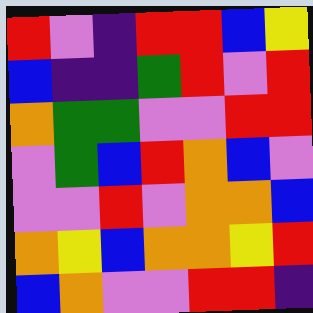[["red", "violet", "indigo", "red", "red", "blue", "yellow"], ["blue", "indigo", "indigo", "green", "red", "violet", "red"], ["orange", "green", "green", "violet", "violet", "red", "red"], ["violet", "green", "blue", "red", "orange", "blue", "violet"], ["violet", "violet", "red", "violet", "orange", "orange", "blue"], ["orange", "yellow", "blue", "orange", "orange", "yellow", "red"], ["blue", "orange", "violet", "violet", "red", "red", "indigo"]]